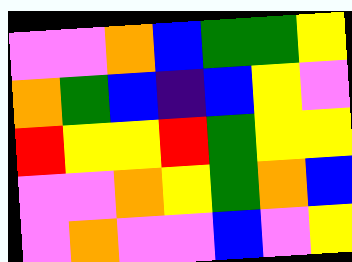[["violet", "violet", "orange", "blue", "green", "green", "yellow"], ["orange", "green", "blue", "indigo", "blue", "yellow", "violet"], ["red", "yellow", "yellow", "red", "green", "yellow", "yellow"], ["violet", "violet", "orange", "yellow", "green", "orange", "blue"], ["violet", "orange", "violet", "violet", "blue", "violet", "yellow"]]